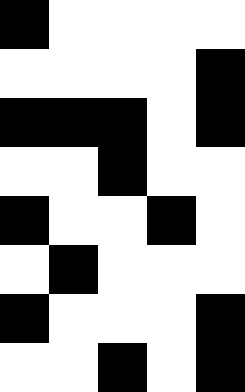[["black", "white", "white", "white", "white"], ["white", "white", "white", "white", "black"], ["black", "black", "black", "white", "black"], ["white", "white", "black", "white", "white"], ["black", "white", "white", "black", "white"], ["white", "black", "white", "white", "white"], ["black", "white", "white", "white", "black"], ["white", "white", "black", "white", "black"]]